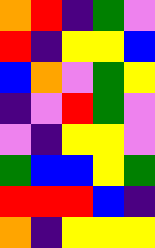[["orange", "red", "indigo", "green", "violet"], ["red", "indigo", "yellow", "yellow", "blue"], ["blue", "orange", "violet", "green", "yellow"], ["indigo", "violet", "red", "green", "violet"], ["violet", "indigo", "yellow", "yellow", "violet"], ["green", "blue", "blue", "yellow", "green"], ["red", "red", "red", "blue", "indigo"], ["orange", "indigo", "yellow", "yellow", "yellow"]]